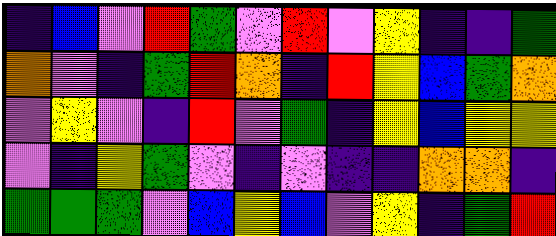[["indigo", "blue", "violet", "red", "green", "violet", "red", "violet", "yellow", "indigo", "indigo", "green"], ["orange", "violet", "indigo", "green", "red", "orange", "indigo", "red", "yellow", "blue", "green", "orange"], ["violet", "yellow", "violet", "indigo", "red", "violet", "green", "indigo", "yellow", "blue", "yellow", "yellow"], ["violet", "indigo", "yellow", "green", "violet", "indigo", "violet", "indigo", "indigo", "orange", "orange", "indigo"], ["green", "green", "green", "violet", "blue", "yellow", "blue", "violet", "yellow", "indigo", "green", "red"]]